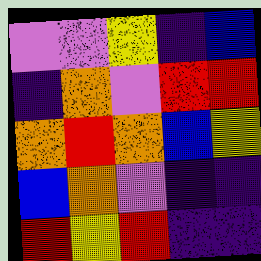[["violet", "violet", "yellow", "indigo", "blue"], ["indigo", "orange", "violet", "red", "red"], ["orange", "red", "orange", "blue", "yellow"], ["blue", "orange", "violet", "indigo", "indigo"], ["red", "yellow", "red", "indigo", "indigo"]]